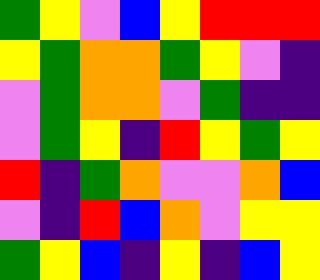[["green", "yellow", "violet", "blue", "yellow", "red", "red", "red"], ["yellow", "green", "orange", "orange", "green", "yellow", "violet", "indigo"], ["violet", "green", "orange", "orange", "violet", "green", "indigo", "indigo"], ["violet", "green", "yellow", "indigo", "red", "yellow", "green", "yellow"], ["red", "indigo", "green", "orange", "violet", "violet", "orange", "blue"], ["violet", "indigo", "red", "blue", "orange", "violet", "yellow", "yellow"], ["green", "yellow", "blue", "indigo", "yellow", "indigo", "blue", "yellow"]]